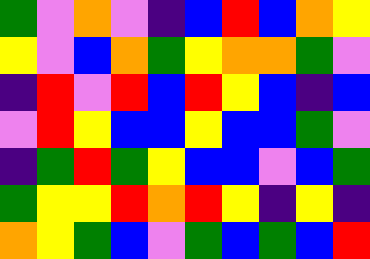[["green", "violet", "orange", "violet", "indigo", "blue", "red", "blue", "orange", "yellow"], ["yellow", "violet", "blue", "orange", "green", "yellow", "orange", "orange", "green", "violet"], ["indigo", "red", "violet", "red", "blue", "red", "yellow", "blue", "indigo", "blue"], ["violet", "red", "yellow", "blue", "blue", "yellow", "blue", "blue", "green", "violet"], ["indigo", "green", "red", "green", "yellow", "blue", "blue", "violet", "blue", "green"], ["green", "yellow", "yellow", "red", "orange", "red", "yellow", "indigo", "yellow", "indigo"], ["orange", "yellow", "green", "blue", "violet", "green", "blue", "green", "blue", "red"]]